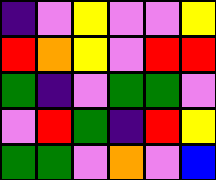[["indigo", "violet", "yellow", "violet", "violet", "yellow"], ["red", "orange", "yellow", "violet", "red", "red"], ["green", "indigo", "violet", "green", "green", "violet"], ["violet", "red", "green", "indigo", "red", "yellow"], ["green", "green", "violet", "orange", "violet", "blue"]]